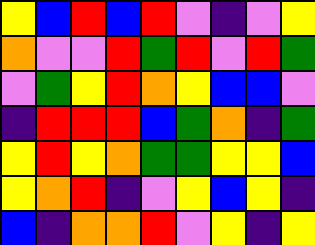[["yellow", "blue", "red", "blue", "red", "violet", "indigo", "violet", "yellow"], ["orange", "violet", "violet", "red", "green", "red", "violet", "red", "green"], ["violet", "green", "yellow", "red", "orange", "yellow", "blue", "blue", "violet"], ["indigo", "red", "red", "red", "blue", "green", "orange", "indigo", "green"], ["yellow", "red", "yellow", "orange", "green", "green", "yellow", "yellow", "blue"], ["yellow", "orange", "red", "indigo", "violet", "yellow", "blue", "yellow", "indigo"], ["blue", "indigo", "orange", "orange", "red", "violet", "yellow", "indigo", "yellow"]]